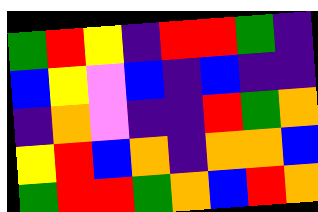[["green", "red", "yellow", "indigo", "red", "red", "green", "indigo"], ["blue", "yellow", "violet", "blue", "indigo", "blue", "indigo", "indigo"], ["indigo", "orange", "violet", "indigo", "indigo", "red", "green", "orange"], ["yellow", "red", "blue", "orange", "indigo", "orange", "orange", "blue"], ["green", "red", "red", "green", "orange", "blue", "red", "orange"]]